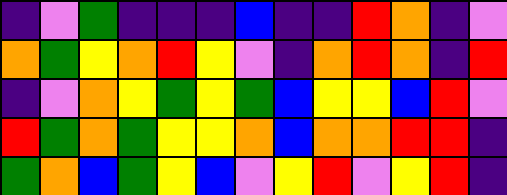[["indigo", "violet", "green", "indigo", "indigo", "indigo", "blue", "indigo", "indigo", "red", "orange", "indigo", "violet"], ["orange", "green", "yellow", "orange", "red", "yellow", "violet", "indigo", "orange", "red", "orange", "indigo", "red"], ["indigo", "violet", "orange", "yellow", "green", "yellow", "green", "blue", "yellow", "yellow", "blue", "red", "violet"], ["red", "green", "orange", "green", "yellow", "yellow", "orange", "blue", "orange", "orange", "red", "red", "indigo"], ["green", "orange", "blue", "green", "yellow", "blue", "violet", "yellow", "red", "violet", "yellow", "red", "indigo"]]